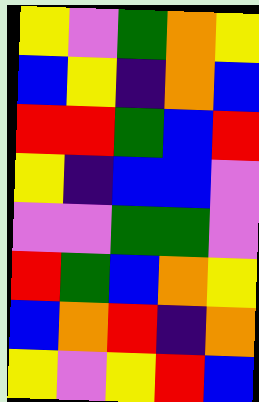[["yellow", "violet", "green", "orange", "yellow"], ["blue", "yellow", "indigo", "orange", "blue"], ["red", "red", "green", "blue", "red"], ["yellow", "indigo", "blue", "blue", "violet"], ["violet", "violet", "green", "green", "violet"], ["red", "green", "blue", "orange", "yellow"], ["blue", "orange", "red", "indigo", "orange"], ["yellow", "violet", "yellow", "red", "blue"]]